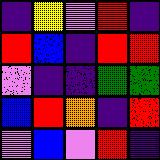[["indigo", "yellow", "violet", "red", "indigo"], ["red", "blue", "indigo", "red", "red"], ["violet", "indigo", "indigo", "green", "green"], ["blue", "red", "orange", "indigo", "red"], ["violet", "blue", "violet", "red", "indigo"]]